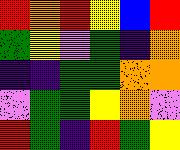[["red", "orange", "red", "yellow", "blue", "red"], ["green", "yellow", "violet", "green", "indigo", "orange"], ["indigo", "indigo", "green", "green", "orange", "orange"], ["violet", "green", "green", "yellow", "orange", "violet"], ["red", "green", "indigo", "red", "green", "yellow"]]